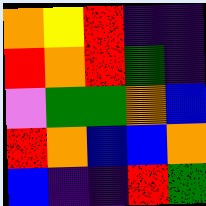[["orange", "yellow", "red", "indigo", "indigo"], ["red", "orange", "red", "green", "indigo"], ["violet", "green", "green", "orange", "blue"], ["red", "orange", "blue", "blue", "orange"], ["blue", "indigo", "indigo", "red", "green"]]